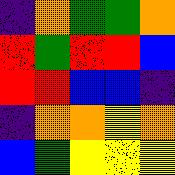[["indigo", "orange", "green", "green", "orange"], ["red", "green", "red", "red", "blue"], ["red", "red", "blue", "blue", "indigo"], ["indigo", "orange", "orange", "yellow", "orange"], ["blue", "green", "yellow", "yellow", "yellow"]]